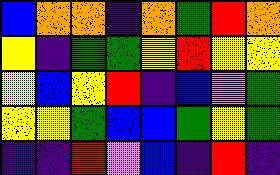[["blue", "orange", "orange", "indigo", "orange", "green", "red", "orange"], ["yellow", "indigo", "green", "green", "yellow", "red", "yellow", "yellow"], ["yellow", "blue", "yellow", "red", "indigo", "blue", "violet", "green"], ["yellow", "yellow", "green", "blue", "blue", "green", "yellow", "green"], ["indigo", "indigo", "red", "violet", "blue", "indigo", "red", "indigo"]]